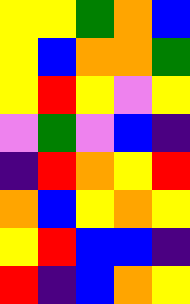[["yellow", "yellow", "green", "orange", "blue"], ["yellow", "blue", "orange", "orange", "green"], ["yellow", "red", "yellow", "violet", "yellow"], ["violet", "green", "violet", "blue", "indigo"], ["indigo", "red", "orange", "yellow", "red"], ["orange", "blue", "yellow", "orange", "yellow"], ["yellow", "red", "blue", "blue", "indigo"], ["red", "indigo", "blue", "orange", "yellow"]]